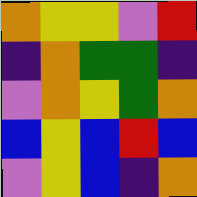[["orange", "yellow", "yellow", "violet", "red"], ["indigo", "orange", "green", "green", "indigo"], ["violet", "orange", "yellow", "green", "orange"], ["blue", "yellow", "blue", "red", "blue"], ["violet", "yellow", "blue", "indigo", "orange"]]